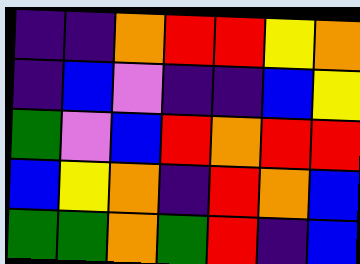[["indigo", "indigo", "orange", "red", "red", "yellow", "orange"], ["indigo", "blue", "violet", "indigo", "indigo", "blue", "yellow"], ["green", "violet", "blue", "red", "orange", "red", "red"], ["blue", "yellow", "orange", "indigo", "red", "orange", "blue"], ["green", "green", "orange", "green", "red", "indigo", "blue"]]